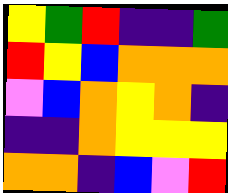[["yellow", "green", "red", "indigo", "indigo", "green"], ["red", "yellow", "blue", "orange", "orange", "orange"], ["violet", "blue", "orange", "yellow", "orange", "indigo"], ["indigo", "indigo", "orange", "yellow", "yellow", "yellow"], ["orange", "orange", "indigo", "blue", "violet", "red"]]